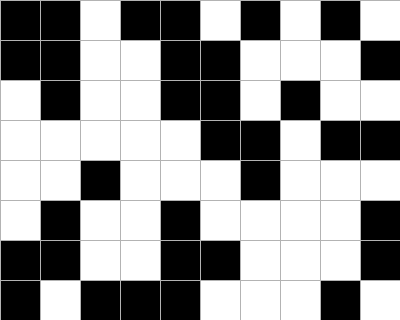[["black", "black", "white", "black", "black", "white", "black", "white", "black", "white"], ["black", "black", "white", "white", "black", "black", "white", "white", "white", "black"], ["white", "black", "white", "white", "black", "black", "white", "black", "white", "white"], ["white", "white", "white", "white", "white", "black", "black", "white", "black", "black"], ["white", "white", "black", "white", "white", "white", "black", "white", "white", "white"], ["white", "black", "white", "white", "black", "white", "white", "white", "white", "black"], ["black", "black", "white", "white", "black", "black", "white", "white", "white", "black"], ["black", "white", "black", "black", "black", "white", "white", "white", "black", "white"]]